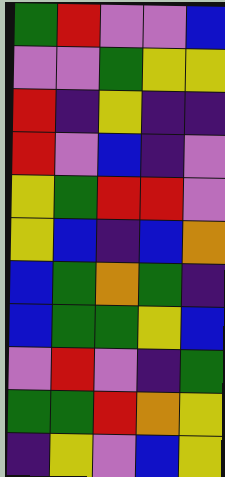[["green", "red", "violet", "violet", "blue"], ["violet", "violet", "green", "yellow", "yellow"], ["red", "indigo", "yellow", "indigo", "indigo"], ["red", "violet", "blue", "indigo", "violet"], ["yellow", "green", "red", "red", "violet"], ["yellow", "blue", "indigo", "blue", "orange"], ["blue", "green", "orange", "green", "indigo"], ["blue", "green", "green", "yellow", "blue"], ["violet", "red", "violet", "indigo", "green"], ["green", "green", "red", "orange", "yellow"], ["indigo", "yellow", "violet", "blue", "yellow"]]